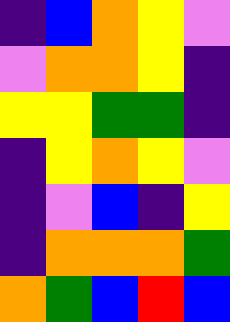[["indigo", "blue", "orange", "yellow", "violet"], ["violet", "orange", "orange", "yellow", "indigo"], ["yellow", "yellow", "green", "green", "indigo"], ["indigo", "yellow", "orange", "yellow", "violet"], ["indigo", "violet", "blue", "indigo", "yellow"], ["indigo", "orange", "orange", "orange", "green"], ["orange", "green", "blue", "red", "blue"]]